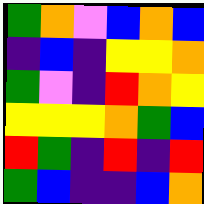[["green", "orange", "violet", "blue", "orange", "blue"], ["indigo", "blue", "indigo", "yellow", "yellow", "orange"], ["green", "violet", "indigo", "red", "orange", "yellow"], ["yellow", "yellow", "yellow", "orange", "green", "blue"], ["red", "green", "indigo", "red", "indigo", "red"], ["green", "blue", "indigo", "indigo", "blue", "orange"]]